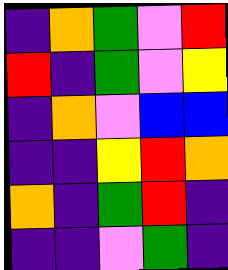[["indigo", "orange", "green", "violet", "red"], ["red", "indigo", "green", "violet", "yellow"], ["indigo", "orange", "violet", "blue", "blue"], ["indigo", "indigo", "yellow", "red", "orange"], ["orange", "indigo", "green", "red", "indigo"], ["indigo", "indigo", "violet", "green", "indigo"]]